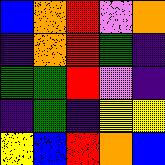[["blue", "orange", "red", "violet", "orange"], ["indigo", "orange", "red", "green", "indigo"], ["green", "green", "red", "violet", "indigo"], ["indigo", "green", "indigo", "yellow", "yellow"], ["yellow", "blue", "red", "orange", "blue"]]